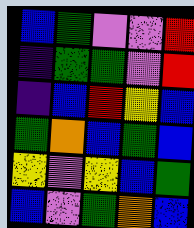[["blue", "green", "violet", "violet", "red"], ["indigo", "green", "green", "violet", "red"], ["indigo", "blue", "red", "yellow", "blue"], ["green", "orange", "blue", "green", "blue"], ["yellow", "violet", "yellow", "blue", "green"], ["blue", "violet", "green", "orange", "blue"]]